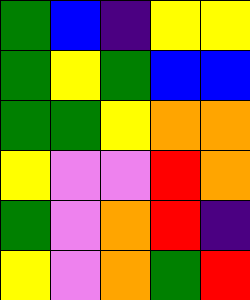[["green", "blue", "indigo", "yellow", "yellow"], ["green", "yellow", "green", "blue", "blue"], ["green", "green", "yellow", "orange", "orange"], ["yellow", "violet", "violet", "red", "orange"], ["green", "violet", "orange", "red", "indigo"], ["yellow", "violet", "orange", "green", "red"]]